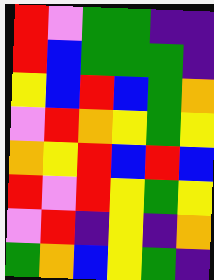[["red", "violet", "green", "green", "indigo", "indigo"], ["red", "blue", "green", "green", "green", "indigo"], ["yellow", "blue", "red", "blue", "green", "orange"], ["violet", "red", "orange", "yellow", "green", "yellow"], ["orange", "yellow", "red", "blue", "red", "blue"], ["red", "violet", "red", "yellow", "green", "yellow"], ["violet", "red", "indigo", "yellow", "indigo", "orange"], ["green", "orange", "blue", "yellow", "green", "indigo"]]